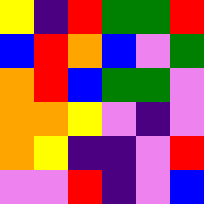[["yellow", "indigo", "red", "green", "green", "red"], ["blue", "red", "orange", "blue", "violet", "green"], ["orange", "red", "blue", "green", "green", "violet"], ["orange", "orange", "yellow", "violet", "indigo", "violet"], ["orange", "yellow", "indigo", "indigo", "violet", "red"], ["violet", "violet", "red", "indigo", "violet", "blue"]]